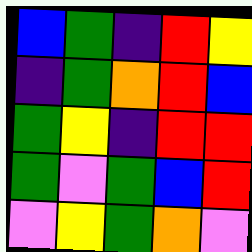[["blue", "green", "indigo", "red", "yellow"], ["indigo", "green", "orange", "red", "blue"], ["green", "yellow", "indigo", "red", "red"], ["green", "violet", "green", "blue", "red"], ["violet", "yellow", "green", "orange", "violet"]]